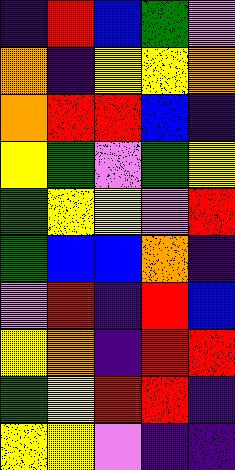[["indigo", "red", "blue", "green", "violet"], ["orange", "indigo", "yellow", "yellow", "orange"], ["orange", "red", "red", "blue", "indigo"], ["yellow", "green", "violet", "green", "yellow"], ["green", "yellow", "yellow", "violet", "red"], ["green", "blue", "blue", "orange", "indigo"], ["violet", "red", "indigo", "red", "blue"], ["yellow", "orange", "indigo", "red", "red"], ["green", "yellow", "red", "red", "indigo"], ["yellow", "yellow", "violet", "indigo", "indigo"]]